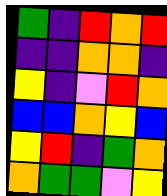[["green", "indigo", "red", "orange", "red"], ["indigo", "indigo", "orange", "orange", "indigo"], ["yellow", "indigo", "violet", "red", "orange"], ["blue", "blue", "orange", "yellow", "blue"], ["yellow", "red", "indigo", "green", "orange"], ["orange", "green", "green", "violet", "yellow"]]